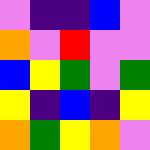[["violet", "indigo", "indigo", "blue", "violet"], ["orange", "violet", "red", "violet", "violet"], ["blue", "yellow", "green", "violet", "green"], ["yellow", "indigo", "blue", "indigo", "yellow"], ["orange", "green", "yellow", "orange", "violet"]]